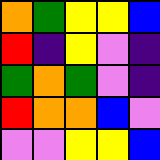[["orange", "green", "yellow", "yellow", "blue"], ["red", "indigo", "yellow", "violet", "indigo"], ["green", "orange", "green", "violet", "indigo"], ["red", "orange", "orange", "blue", "violet"], ["violet", "violet", "yellow", "yellow", "blue"]]